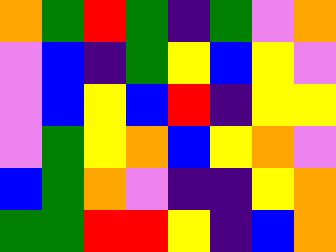[["orange", "green", "red", "green", "indigo", "green", "violet", "orange"], ["violet", "blue", "indigo", "green", "yellow", "blue", "yellow", "violet"], ["violet", "blue", "yellow", "blue", "red", "indigo", "yellow", "yellow"], ["violet", "green", "yellow", "orange", "blue", "yellow", "orange", "violet"], ["blue", "green", "orange", "violet", "indigo", "indigo", "yellow", "orange"], ["green", "green", "red", "red", "yellow", "indigo", "blue", "orange"]]